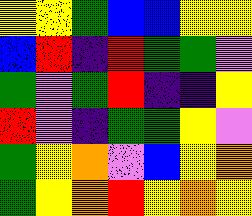[["yellow", "yellow", "green", "blue", "blue", "yellow", "yellow"], ["blue", "red", "indigo", "red", "green", "green", "violet"], ["green", "violet", "green", "red", "indigo", "indigo", "yellow"], ["red", "violet", "indigo", "green", "green", "yellow", "violet"], ["green", "yellow", "orange", "violet", "blue", "yellow", "orange"], ["green", "yellow", "orange", "red", "yellow", "orange", "yellow"]]